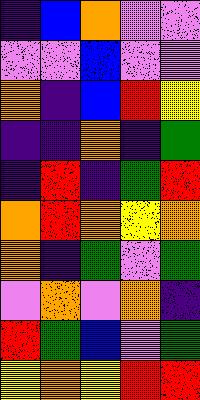[["indigo", "blue", "orange", "violet", "violet"], ["violet", "violet", "blue", "violet", "violet"], ["orange", "indigo", "blue", "red", "yellow"], ["indigo", "indigo", "orange", "indigo", "green"], ["indigo", "red", "indigo", "green", "red"], ["orange", "red", "orange", "yellow", "orange"], ["orange", "indigo", "green", "violet", "green"], ["violet", "orange", "violet", "orange", "indigo"], ["red", "green", "blue", "violet", "green"], ["yellow", "orange", "yellow", "red", "red"]]